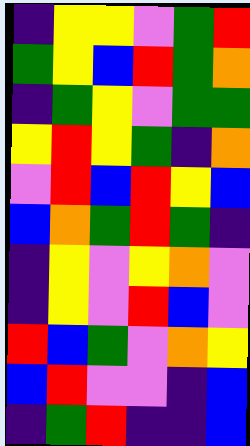[["indigo", "yellow", "yellow", "violet", "green", "red"], ["green", "yellow", "blue", "red", "green", "orange"], ["indigo", "green", "yellow", "violet", "green", "green"], ["yellow", "red", "yellow", "green", "indigo", "orange"], ["violet", "red", "blue", "red", "yellow", "blue"], ["blue", "orange", "green", "red", "green", "indigo"], ["indigo", "yellow", "violet", "yellow", "orange", "violet"], ["indigo", "yellow", "violet", "red", "blue", "violet"], ["red", "blue", "green", "violet", "orange", "yellow"], ["blue", "red", "violet", "violet", "indigo", "blue"], ["indigo", "green", "red", "indigo", "indigo", "blue"]]